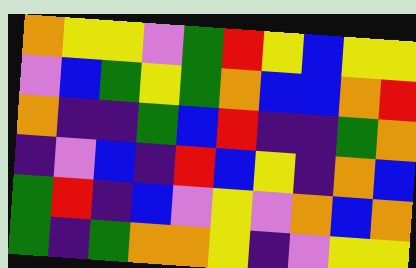[["orange", "yellow", "yellow", "violet", "green", "red", "yellow", "blue", "yellow", "yellow"], ["violet", "blue", "green", "yellow", "green", "orange", "blue", "blue", "orange", "red"], ["orange", "indigo", "indigo", "green", "blue", "red", "indigo", "indigo", "green", "orange"], ["indigo", "violet", "blue", "indigo", "red", "blue", "yellow", "indigo", "orange", "blue"], ["green", "red", "indigo", "blue", "violet", "yellow", "violet", "orange", "blue", "orange"], ["green", "indigo", "green", "orange", "orange", "yellow", "indigo", "violet", "yellow", "yellow"]]